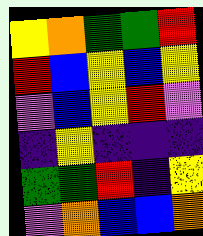[["yellow", "orange", "green", "green", "red"], ["red", "blue", "yellow", "blue", "yellow"], ["violet", "blue", "yellow", "red", "violet"], ["indigo", "yellow", "indigo", "indigo", "indigo"], ["green", "green", "red", "indigo", "yellow"], ["violet", "orange", "blue", "blue", "orange"]]